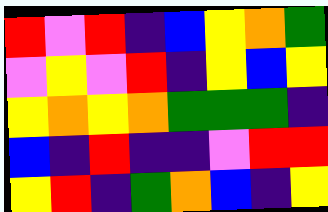[["red", "violet", "red", "indigo", "blue", "yellow", "orange", "green"], ["violet", "yellow", "violet", "red", "indigo", "yellow", "blue", "yellow"], ["yellow", "orange", "yellow", "orange", "green", "green", "green", "indigo"], ["blue", "indigo", "red", "indigo", "indigo", "violet", "red", "red"], ["yellow", "red", "indigo", "green", "orange", "blue", "indigo", "yellow"]]